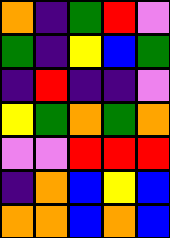[["orange", "indigo", "green", "red", "violet"], ["green", "indigo", "yellow", "blue", "green"], ["indigo", "red", "indigo", "indigo", "violet"], ["yellow", "green", "orange", "green", "orange"], ["violet", "violet", "red", "red", "red"], ["indigo", "orange", "blue", "yellow", "blue"], ["orange", "orange", "blue", "orange", "blue"]]